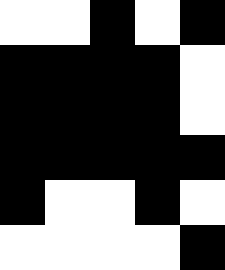[["white", "white", "black", "white", "black"], ["black", "black", "black", "black", "white"], ["black", "black", "black", "black", "white"], ["black", "black", "black", "black", "black"], ["black", "white", "white", "black", "white"], ["white", "white", "white", "white", "black"]]